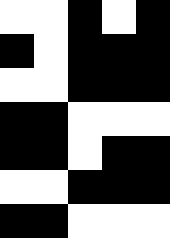[["white", "white", "black", "white", "black"], ["black", "white", "black", "black", "black"], ["white", "white", "black", "black", "black"], ["black", "black", "white", "white", "white"], ["black", "black", "white", "black", "black"], ["white", "white", "black", "black", "black"], ["black", "black", "white", "white", "white"]]